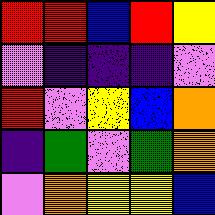[["red", "red", "blue", "red", "yellow"], ["violet", "indigo", "indigo", "indigo", "violet"], ["red", "violet", "yellow", "blue", "orange"], ["indigo", "green", "violet", "green", "orange"], ["violet", "orange", "yellow", "yellow", "blue"]]